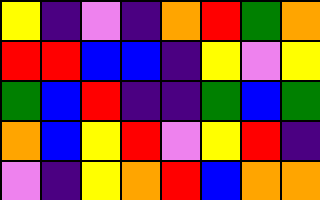[["yellow", "indigo", "violet", "indigo", "orange", "red", "green", "orange"], ["red", "red", "blue", "blue", "indigo", "yellow", "violet", "yellow"], ["green", "blue", "red", "indigo", "indigo", "green", "blue", "green"], ["orange", "blue", "yellow", "red", "violet", "yellow", "red", "indigo"], ["violet", "indigo", "yellow", "orange", "red", "blue", "orange", "orange"]]